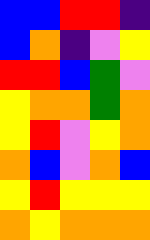[["blue", "blue", "red", "red", "indigo"], ["blue", "orange", "indigo", "violet", "yellow"], ["red", "red", "blue", "green", "violet"], ["yellow", "orange", "orange", "green", "orange"], ["yellow", "red", "violet", "yellow", "orange"], ["orange", "blue", "violet", "orange", "blue"], ["yellow", "red", "yellow", "yellow", "yellow"], ["orange", "yellow", "orange", "orange", "orange"]]